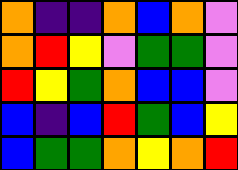[["orange", "indigo", "indigo", "orange", "blue", "orange", "violet"], ["orange", "red", "yellow", "violet", "green", "green", "violet"], ["red", "yellow", "green", "orange", "blue", "blue", "violet"], ["blue", "indigo", "blue", "red", "green", "blue", "yellow"], ["blue", "green", "green", "orange", "yellow", "orange", "red"]]